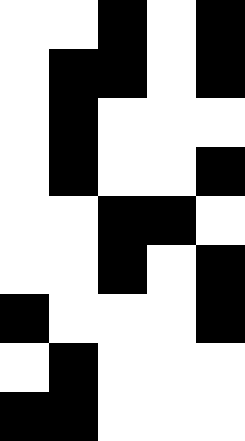[["white", "white", "black", "white", "black"], ["white", "black", "black", "white", "black"], ["white", "black", "white", "white", "white"], ["white", "black", "white", "white", "black"], ["white", "white", "black", "black", "white"], ["white", "white", "black", "white", "black"], ["black", "white", "white", "white", "black"], ["white", "black", "white", "white", "white"], ["black", "black", "white", "white", "white"]]